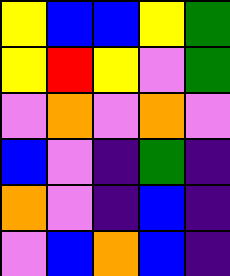[["yellow", "blue", "blue", "yellow", "green"], ["yellow", "red", "yellow", "violet", "green"], ["violet", "orange", "violet", "orange", "violet"], ["blue", "violet", "indigo", "green", "indigo"], ["orange", "violet", "indigo", "blue", "indigo"], ["violet", "blue", "orange", "blue", "indigo"]]